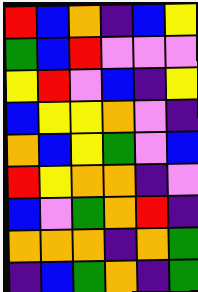[["red", "blue", "orange", "indigo", "blue", "yellow"], ["green", "blue", "red", "violet", "violet", "violet"], ["yellow", "red", "violet", "blue", "indigo", "yellow"], ["blue", "yellow", "yellow", "orange", "violet", "indigo"], ["orange", "blue", "yellow", "green", "violet", "blue"], ["red", "yellow", "orange", "orange", "indigo", "violet"], ["blue", "violet", "green", "orange", "red", "indigo"], ["orange", "orange", "orange", "indigo", "orange", "green"], ["indigo", "blue", "green", "orange", "indigo", "green"]]